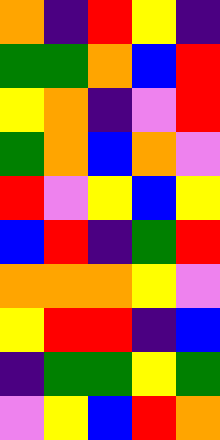[["orange", "indigo", "red", "yellow", "indigo"], ["green", "green", "orange", "blue", "red"], ["yellow", "orange", "indigo", "violet", "red"], ["green", "orange", "blue", "orange", "violet"], ["red", "violet", "yellow", "blue", "yellow"], ["blue", "red", "indigo", "green", "red"], ["orange", "orange", "orange", "yellow", "violet"], ["yellow", "red", "red", "indigo", "blue"], ["indigo", "green", "green", "yellow", "green"], ["violet", "yellow", "blue", "red", "orange"]]